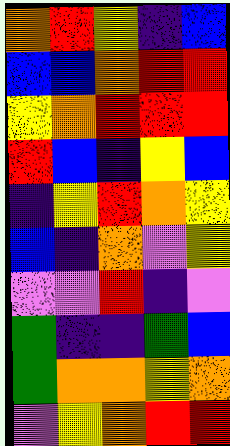[["orange", "red", "yellow", "indigo", "blue"], ["blue", "blue", "orange", "red", "red"], ["yellow", "orange", "red", "red", "red"], ["red", "blue", "indigo", "yellow", "blue"], ["indigo", "yellow", "red", "orange", "yellow"], ["blue", "indigo", "orange", "violet", "yellow"], ["violet", "violet", "red", "indigo", "violet"], ["green", "indigo", "indigo", "green", "blue"], ["green", "orange", "orange", "yellow", "orange"], ["violet", "yellow", "orange", "red", "red"]]